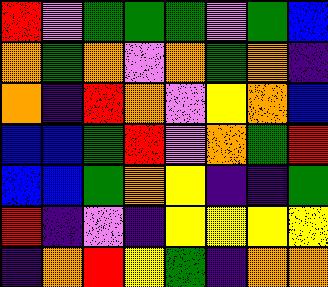[["red", "violet", "green", "green", "green", "violet", "green", "blue"], ["orange", "green", "orange", "violet", "orange", "green", "orange", "indigo"], ["orange", "indigo", "red", "orange", "violet", "yellow", "orange", "blue"], ["blue", "blue", "green", "red", "violet", "orange", "green", "red"], ["blue", "blue", "green", "orange", "yellow", "indigo", "indigo", "green"], ["red", "indigo", "violet", "indigo", "yellow", "yellow", "yellow", "yellow"], ["indigo", "orange", "red", "yellow", "green", "indigo", "orange", "orange"]]